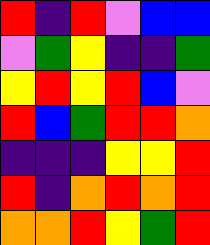[["red", "indigo", "red", "violet", "blue", "blue"], ["violet", "green", "yellow", "indigo", "indigo", "green"], ["yellow", "red", "yellow", "red", "blue", "violet"], ["red", "blue", "green", "red", "red", "orange"], ["indigo", "indigo", "indigo", "yellow", "yellow", "red"], ["red", "indigo", "orange", "red", "orange", "red"], ["orange", "orange", "red", "yellow", "green", "red"]]